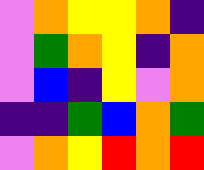[["violet", "orange", "yellow", "yellow", "orange", "indigo"], ["violet", "green", "orange", "yellow", "indigo", "orange"], ["violet", "blue", "indigo", "yellow", "violet", "orange"], ["indigo", "indigo", "green", "blue", "orange", "green"], ["violet", "orange", "yellow", "red", "orange", "red"]]